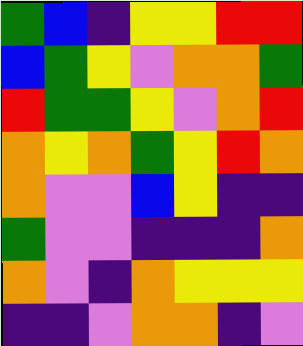[["green", "blue", "indigo", "yellow", "yellow", "red", "red"], ["blue", "green", "yellow", "violet", "orange", "orange", "green"], ["red", "green", "green", "yellow", "violet", "orange", "red"], ["orange", "yellow", "orange", "green", "yellow", "red", "orange"], ["orange", "violet", "violet", "blue", "yellow", "indigo", "indigo"], ["green", "violet", "violet", "indigo", "indigo", "indigo", "orange"], ["orange", "violet", "indigo", "orange", "yellow", "yellow", "yellow"], ["indigo", "indigo", "violet", "orange", "orange", "indigo", "violet"]]